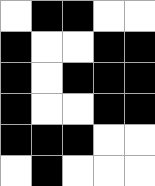[["white", "black", "black", "white", "white"], ["black", "white", "white", "black", "black"], ["black", "white", "black", "black", "black"], ["black", "white", "white", "black", "black"], ["black", "black", "black", "white", "white"], ["white", "black", "white", "white", "white"]]